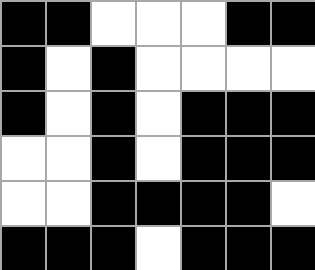[["black", "black", "white", "white", "white", "black", "black"], ["black", "white", "black", "white", "white", "white", "white"], ["black", "white", "black", "white", "black", "black", "black"], ["white", "white", "black", "white", "black", "black", "black"], ["white", "white", "black", "black", "black", "black", "white"], ["black", "black", "black", "white", "black", "black", "black"]]